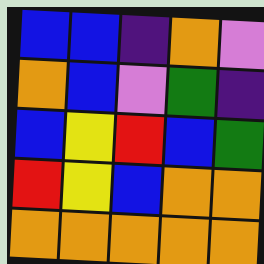[["blue", "blue", "indigo", "orange", "violet"], ["orange", "blue", "violet", "green", "indigo"], ["blue", "yellow", "red", "blue", "green"], ["red", "yellow", "blue", "orange", "orange"], ["orange", "orange", "orange", "orange", "orange"]]